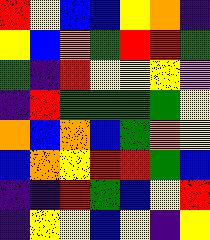[["red", "yellow", "blue", "blue", "yellow", "orange", "indigo"], ["yellow", "blue", "orange", "green", "red", "red", "green"], ["green", "indigo", "red", "yellow", "yellow", "yellow", "violet"], ["indigo", "red", "green", "green", "green", "green", "yellow"], ["orange", "blue", "orange", "blue", "green", "orange", "yellow"], ["blue", "orange", "yellow", "red", "red", "green", "blue"], ["indigo", "indigo", "red", "green", "blue", "yellow", "red"], ["indigo", "yellow", "yellow", "blue", "yellow", "indigo", "yellow"]]